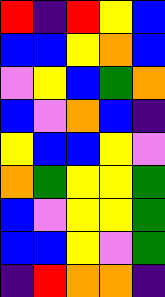[["red", "indigo", "red", "yellow", "blue"], ["blue", "blue", "yellow", "orange", "blue"], ["violet", "yellow", "blue", "green", "orange"], ["blue", "violet", "orange", "blue", "indigo"], ["yellow", "blue", "blue", "yellow", "violet"], ["orange", "green", "yellow", "yellow", "green"], ["blue", "violet", "yellow", "yellow", "green"], ["blue", "blue", "yellow", "violet", "green"], ["indigo", "red", "orange", "orange", "indigo"]]